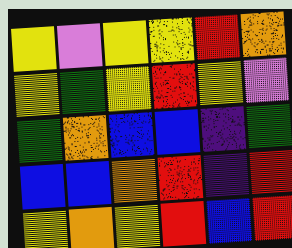[["yellow", "violet", "yellow", "yellow", "red", "orange"], ["yellow", "green", "yellow", "red", "yellow", "violet"], ["green", "orange", "blue", "blue", "indigo", "green"], ["blue", "blue", "orange", "red", "indigo", "red"], ["yellow", "orange", "yellow", "red", "blue", "red"]]